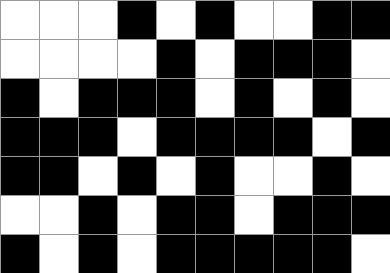[["white", "white", "white", "black", "white", "black", "white", "white", "black", "black"], ["white", "white", "white", "white", "black", "white", "black", "black", "black", "white"], ["black", "white", "black", "black", "black", "white", "black", "white", "black", "white"], ["black", "black", "black", "white", "black", "black", "black", "black", "white", "black"], ["black", "black", "white", "black", "white", "black", "white", "white", "black", "white"], ["white", "white", "black", "white", "black", "black", "white", "black", "black", "black"], ["black", "white", "black", "white", "black", "black", "black", "black", "black", "white"]]